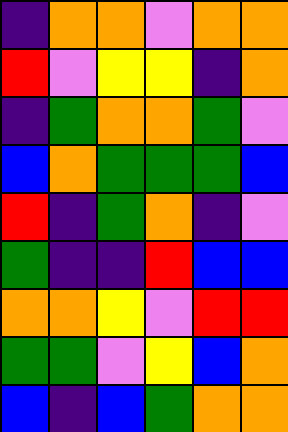[["indigo", "orange", "orange", "violet", "orange", "orange"], ["red", "violet", "yellow", "yellow", "indigo", "orange"], ["indigo", "green", "orange", "orange", "green", "violet"], ["blue", "orange", "green", "green", "green", "blue"], ["red", "indigo", "green", "orange", "indigo", "violet"], ["green", "indigo", "indigo", "red", "blue", "blue"], ["orange", "orange", "yellow", "violet", "red", "red"], ["green", "green", "violet", "yellow", "blue", "orange"], ["blue", "indigo", "blue", "green", "orange", "orange"]]